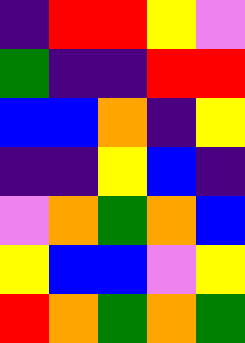[["indigo", "red", "red", "yellow", "violet"], ["green", "indigo", "indigo", "red", "red"], ["blue", "blue", "orange", "indigo", "yellow"], ["indigo", "indigo", "yellow", "blue", "indigo"], ["violet", "orange", "green", "orange", "blue"], ["yellow", "blue", "blue", "violet", "yellow"], ["red", "orange", "green", "orange", "green"]]